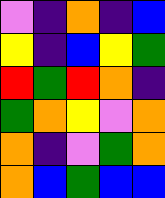[["violet", "indigo", "orange", "indigo", "blue"], ["yellow", "indigo", "blue", "yellow", "green"], ["red", "green", "red", "orange", "indigo"], ["green", "orange", "yellow", "violet", "orange"], ["orange", "indigo", "violet", "green", "orange"], ["orange", "blue", "green", "blue", "blue"]]